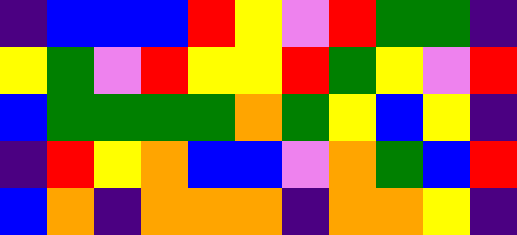[["indigo", "blue", "blue", "blue", "red", "yellow", "violet", "red", "green", "green", "indigo"], ["yellow", "green", "violet", "red", "yellow", "yellow", "red", "green", "yellow", "violet", "red"], ["blue", "green", "green", "green", "green", "orange", "green", "yellow", "blue", "yellow", "indigo"], ["indigo", "red", "yellow", "orange", "blue", "blue", "violet", "orange", "green", "blue", "red"], ["blue", "orange", "indigo", "orange", "orange", "orange", "indigo", "orange", "orange", "yellow", "indigo"]]